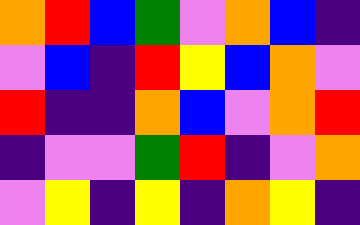[["orange", "red", "blue", "green", "violet", "orange", "blue", "indigo"], ["violet", "blue", "indigo", "red", "yellow", "blue", "orange", "violet"], ["red", "indigo", "indigo", "orange", "blue", "violet", "orange", "red"], ["indigo", "violet", "violet", "green", "red", "indigo", "violet", "orange"], ["violet", "yellow", "indigo", "yellow", "indigo", "orange", "yellow", "indigo"]]